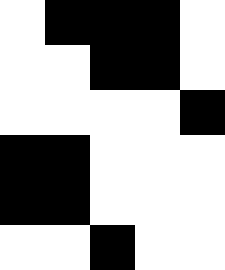[["white", "black", "black", "black", "white"], ["white", "white", "black", "black", "white"], ["white", "white", "white", "white", "black"], ["black", "black", "white", "white", "white"], ["black", "black", "white", "white", "white"], ["white", "white", "black", "white", "white"]]